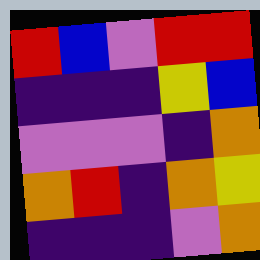[["red", "blue", "violet", "red", "red"], ["indigo", "indigo", "indigo", "yellow", "blue"], ["violet", "violet", "violet", "indigo", "orange"], ["orange", "red", "indigo", "orange", "yellow"], ["indigo", "indigo", "indigo", "violet", "orange"]]